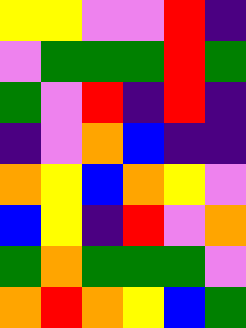[["yellow", "yellow", "violet", "violet", "red", "indigo"], ["violet", "green", "green", "green", "red", "green"], ["green", "violet", "red", "indigo", "red", "indigo"], ["indigo", "violet", "orange", "blue", "indigo", "indigo"], ["orange", "yellow", "blue", "orange", "yellow", "violet"], ["blue", "yellow", "indigo", "red", "violet", "orange"], ["green", "orange", "green", "green", "green", "violet"], ["orange", "red", "orange", "yellow", "blue", "green"]]